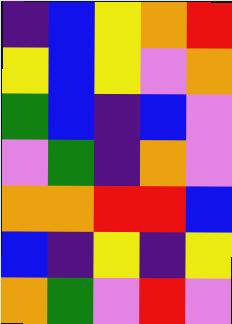[["indigo", "blue", "yellow", "orange", "red"], ["yellow", "blue", "yellow", "violet", "orange"], ["green", "blue", "indigo", "blue", "violet"], ["violet", "green", "indigo", "orange", "violet"], ["orange", "orange", "red", "red", "blue"], ["blue", "indigo", "yellow", "indigo", "yellow"], ["orange", "green", "violet", "red", "violet"]]